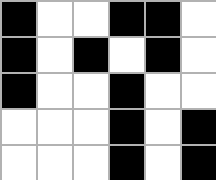[["black", "white", "white", "black", "black", "white"], ["black", "white", "black", "white", "black", "white"], ["black", "white", "white", "black", "white", "white"], ["white", "white", "white", "black", "white", "black"], ["white", "white", "white", "black", "white", "black"]]